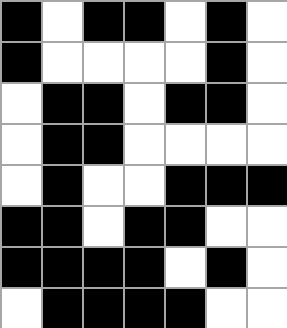[["black", "white", "black", "black", "white", "black", "white"], ["black", "white", "white", "white", "white", "black", "white"], ["white", "black", "black", "white", "black", "black", "white"], ["white", "black", "black", "white", "white", "white", "white"], ["white", "black", "white", "white", "black", "black", "black"], ["black", "black", "white", "black", "black", "white", "white"], ["black", "black", "black", "black", "white", "black", "white"], ["white", "black", "black", "black", "black", "white", "white"]]